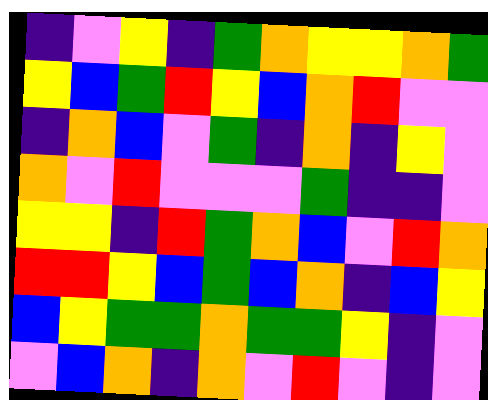[["indigo", "violet", "yellow", "indigo", "green", "orange", "yellow", "yellow", "orange", "green"], ["yellow", "blue", "green", "red", "yellow", "blue", "orange", "red", "violet", "violet"], ["indigo", "orange", "blue", "violet", "green", "indigo", "orange", "indigo", "yellow", "violet"], ["orange", "violet", "red", "violet", "violet", "violet", "green", "indigo", "indigo", "violet"], ["yellow", "yellow", "indigo", "red", "green", "orange", "blue", "violet", "red", "orange"], ["red", "red", "yellow", "blue", "green", "blue", "orange", "indigo", "blue", "yellow"], ["blue", "yellow", "green", "green", "orange", "green", "green", "yellow", "indigo", "violet"], ["violet", "blue", "orange", "indigo", "orange", "violet", "red", "violet", "indigo", "violet"]]